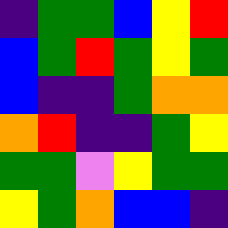[["indigo", "green", "green", "blue", "yellow", "red"], ["blue", "green", "red", "green", "yellow", "green"], ["blue", "indigo", "indigo", "green", "orange", "orange"], ["orange", "red", "indigo", "indigo", "green", "yellow"], ["green", "green", "violet", "yellow", "green", "green"], ["yellow", "green", "orange", "blue", "blue", "indigo"]]